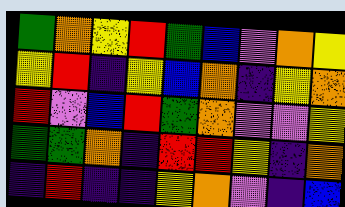[["green", "orange", "yellow", "red", "green", "blue", "violet", "orange", "yellow"], ["yellow", "red", "indigo", "yellow", "blue", "orange", "indigo", "yellow", "orange"], ["red", "violet", "blue", "red", "green", "orange", "violet", "violet", "yellow"], ["green", "green", "orange", "indigo", "red", "red", "yellow", "indigo", "orange"], ["indigo", "red", "indigo", "indigo", "yellow", "orange", "violet", "indigo", "blue"]]